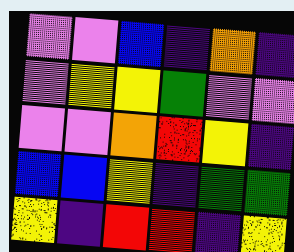[["violet", "violet", "blue", "indigo", "orange", "indigo"], ["violet", "yellow", "yellow", "green", "violet", "violet"], ["violet", "violet", "orange", "red", "yellow", "indigo"], ["blue", "blue", "yellow", "indigo", "green", "green"], ["yellow", "indigo", "red", "red", "indigo", "yellow"]]